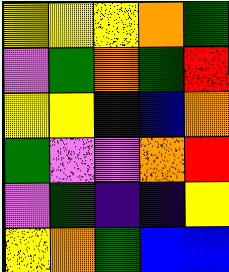[["yellow", "yellow", "yellow", "orange", "green"], ["violet", "green", "orange", "green", "red"], ["yellow", "yellow", "indigo", "blue", "orange"], ["green", "violet", "violet", "orange", "red"], ["violet", "green", "indigo", "indigo", "yellow"], ["yellow", "orange", "green", "blue", "blue"]]